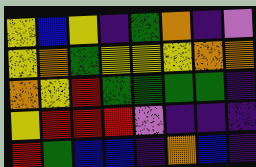[["yellow", "blue", "yellow", "indigo", "green", "orange", "indigo", "violet"], ["yellow", "orange", "green", "yellow", "yellow", "yellow", "orange", "orange"], ["orange", "yellow", "red", "green", "green", "green", "green", "indigo"], ["yellow", "red", "red", "red", "violet", "indigo", "indigo", "indigo"], ["red", "green", "blue", "blue", "indigo", "orange", "blue", "indigo"]]